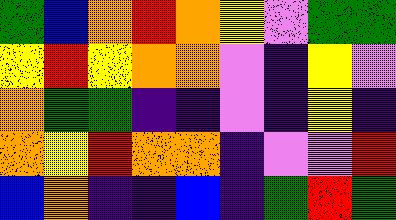[["green", "blue", "orange", "red", "orange", "yellow", "violet", "green", "green"], ["yellow", "red", "yellow", "orange", "orange", "violet", "indigo", "yellow", "violet"], ["orange", "green", "green", "indigo", "indigo", "violet", "indigo", "yellow", "indigo"], ["orange", "yellow", "red", "orange", "orange", "indigo", "violet", "violet", "red"], ["blue", "orange", "indigo", "indigo", "blue", "indigo", "green", "red", "green"]]